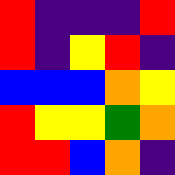[["red", "indigo", "indigo", "indigo", "red"], ["red", "indigo", "yellow", "red", "indigo"], ["blue", "blue", "blue", "orange", "yellow"], ["red", "yellow", "yellow", "green", "orange"], ["red", "red", "blue", "orange", "indigo"]]